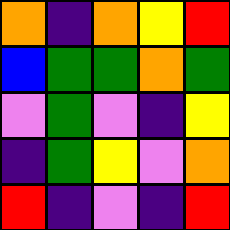[["orange", "indigo", "orange", "yellow", "red"], ["blue", "green", "green", "orange", "green"], ["violet", "green", "violet", "indigo", "yellow"], ["indigo", "green", "yellow", "violet", "orange"], ["red", "indigo", "violet", "indigo", "red"]]